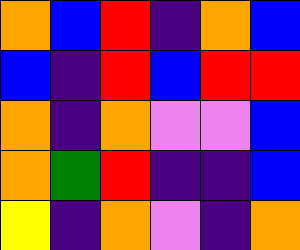[["orange", "blue", "red", "indigo", "orange", "blue"], ["blue", "indigo", "red", "blue", "red", "red"], ["orange", "indigo", "orange", "violet", "violet", "blue"], ["orange", "green", "red", "indigo", "indigo", "blue"], ["yellow", "indigo", "orange", "violet", "indigo", "orange"]]